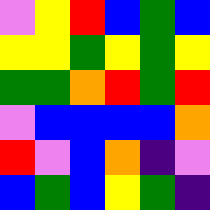[["violet", "yellow", "red", "blue", "green", "blue"], ["yellow", "yellow", "green", "yellow", "green", "yellow"], ["green", "green", "orange", "red", "green", "red"], ["violet", "blue", "blue", "blue", "blue", "orange"], ["red", "violet", "blue", "orange", "indigo", "violet"], ["blue", "green", "blue", "yellow", "green", "indigo"]]